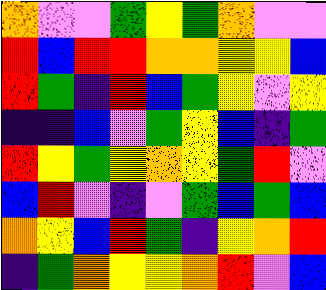[["orange", "violet", "violet", "green", "yellow", "green", "orange", "violet", "violet"], ["red", "blue", "red", "red", "orange", "orange", "yellow", "yellow", "blue"], ["red", "green", "indigo", "red", "blue", "green", "yellow", "violet", "yellow"], ["indigo", "indigo", "blue", "violet", "green", "yellow", "blue", "indigo", "green"], ["red", "yellow", "green", "yellow", "orange", "yellow", "green", "red", "violet"], ["blue", "red", "violet", "indigo", "violet", "green", "blue", "green", "blue"], ["orange", "yellow", "blue", "red", "green", "indigo", "yellow", "orange", "red"], ["indigo", "green", "orange", "yellow", "yellow", "orange", "red", "violet", "blue"]]